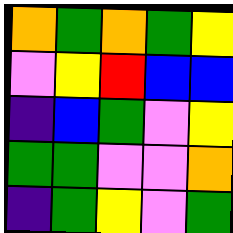[["orange", "green", "orange", "green", "yellow"], ["violet", "yellow", "red", "blue", "blue"], ["indigo", "blue", "green", "violet", "yellow"], ["green", "green", "violet", "violet", "orange"], ["indigo", "green", "yellow", "violet", "green"]]